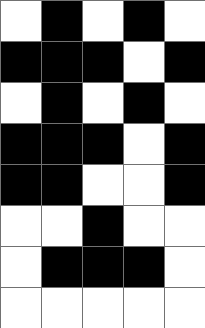[["white", "black", "white", "black", "white"], ["black", "black", "black", "white", "black"], ["white", "black", "white", "black", "white"], ["black", "black", "black", "white", "black"], ["black", "black", "white", "white", "black"], ["white", "white", "black", "white", "white"], ["white", "black", "black", "black", "white"], ["white", "white", "white", "white", "white"]]